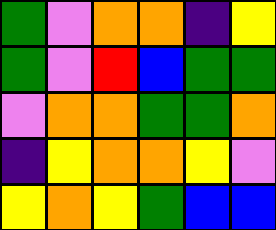[["green", "violet", "orange", "orange", "indigo", "yellow"], ["green", "violet", "red", "blue", "green", "green"], ["violet", "orange", "orange", "green", "green", "orange"], ["indigo", "yellow", "orange", "orange", "yellow", "violet"], ["yellow", "orange", "yellow", "green", "blue", "blue"]]